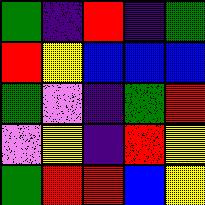[["green", "indigo", "red", "indigo", "green"], ["red", "yellow", "blue", "blue", "blue"], ["green", "violet", "indigo", "green", "red"], ["violet", "yellow", "indigo", "red", "yellow"], ["green", "red", "red", "blue", "yellow"]]